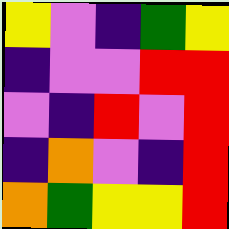[["yellow", "violet", "indigo", "green", "yellow"], ["indigo", "violet", "violet", "red", "red"], ["violet", "indigo", "red", "violet", "red"], ["indigo", "orange", "violet", "indigo", "red"], ["orange", "green", "yellow", "yellow", "red"]]